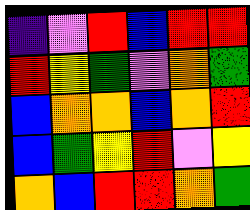[["indigo", "violet", "red", "blue", "red", "red"], ["red", "yellow", "green", "violet", "orange", "green"], ["blue", "orange", "orange", "blue", "orange", "red"], ["blue", "green", "yellow", "red", "violet", "yellow"], ["orange", "blue", "red", "red", "orange", "green"]]